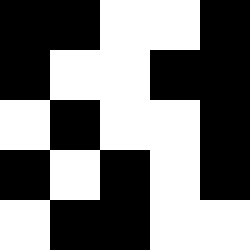[["black", "black", "white", "white", "black"], ["black", "white", "white", "black", "black"], ["white", "black", "white", "white", "black"], ["black", "white", "black", "white", "black"], ["white", "black", "black", "white", "white"]]